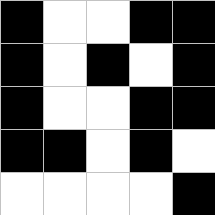[["black", "white", "white", "black", "black"], ["black", "white", "black", "white", "black"], ["black", "white", "white", "black", "black"], ["black", "black", "white", "black", "white"], ["white", "white", "white", "white", "black"]]